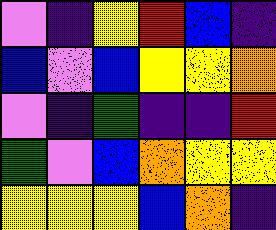[["violet", "indigo", "yellow", "red", "blue", "indigo"], ["blue", "violet", "blue", "yellow", "yellow", "orange"], ["violet", "indigo", "green", "indigo", "indigo", "red"], ["green", "violet", "blue", "orange", "yellow", "yellow"], ["yellow", "yellow", "yellow", "blue", "orange", "indigo"]]